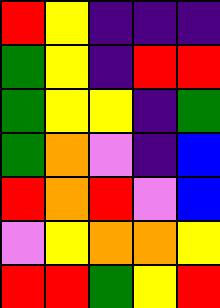[["red", "yellow", "indigo", "indigo", "indigo"], ["green", "yellow", "indigo", "red", "red"], ["green", "yellow", "yellow", "indigo", "green"], ["green", "orange", "violet", "indigo", "blue"], ["red", "orange", "red", "violet", "blue"], ["violet", "yellow", "orange", "orange", "yellow"], ["red", "red", "green", "yellow", "red"]]